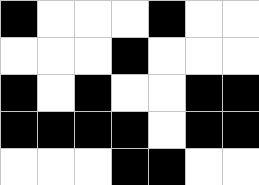[["black", "white", "white", "white", "black", "white", "white"], ["white", "white", "white", "black", "white", "white", "white"], ["black", "white", "black", "white", "white", "black", "black"], ["black", "black", "black", "black", "white", "black", "black"], ["white", "white", "white", "black", "black", "white", "white"]]